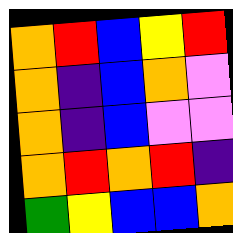[["orange", "red", "blue", "yellow", "red"], ["orange", "indigo", "blue", "orange", "violet"], ["orange", "indigo", "blue", "violet", "violet"], ["orange", "red", "orange", "red", "indigo"], ["green", "yellow", "blue", "blue", "orange"]]